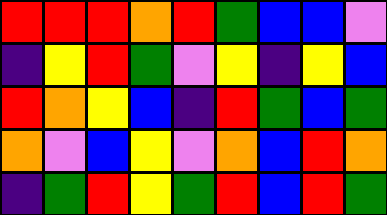[["red", "red", "red", "orange", "red", "green", "blue", "blue", "violet"], ["indigo", "yellow", "red", "green", "violet", "yellow", "indigo", "yellow", "blue"], ["red", "orange", "yellow", "blue", "indigo", "red", "green", "blue", "green"], ["orange", "violet", "blue", "yellow", "violet", "orange", "blue", "red", "orange"], ["indigo", "green", "red", "yellow", "green", "red", "blue", "red", "green"]]